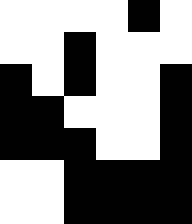[["white", "white", "white", "white", "black", "white"], ["white", "white", "black", "white", "white", "white"], ["black", "white", "black", "white", "white", "black"], ["black", "black", "white", "white", "white", "black"], ["black", "black", "black", "white", "white", "black"], ["white", "white", "black", "black", "black", "black"], ["white", "white", "black", "black", "black", "black"]]